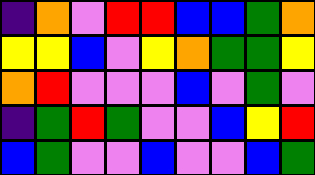[["indigo", "orange", "violet", "red", "red", "blue", "blue", "green", "orange"], ["yellow", "yellow", "blue", "violet", "yellow", "orange", "green", "green", "yellow"], ["orange", "red", "violet", "violet", "violet", "blue", "violet", "green", "violet"], ["indigo", "green", "red", "green", "violet", "violet", "blue", "yellow", "red"], ["blue", "green", "violet", "violet", "blue", "violet", "violet", "blue", "green"]]